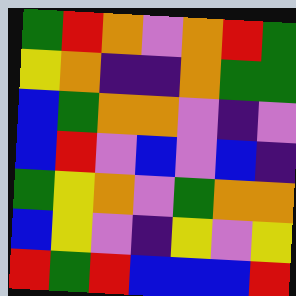[["green", "red", "orange", "violet", "orange", "red", "green"], ["yellow", "orange", "indigo", "indigo", "orange", "green", "green"], ["blue", "green", "orange", "orange", "violet", "indigo", "violet"], ["blue", "red", "violet", "blue", "violet", "blue", "indigo"], ["green", "yellow", "orange", "violet", "green", "orange", "orange"], ["blue", "yellow", "violet", "indigo", "yellow", "violet", "yellow"], ["red", "green", "red", "blue", "blue", "blue", "red"]]